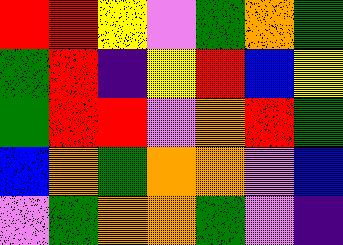[["red", "red", "yellow", "violet", "green", "orange", "green"], ["green", "red", "indigo", "yellow", "red", "blue", "yellow"], ["green", "red", "red", "violet", "orange", "red", "green"], ["blue", "orange", "green", "orange", "orange", "violet", "blue"], ["violet", "green", "orange", "orange", "green", "violet", "indigo"]]